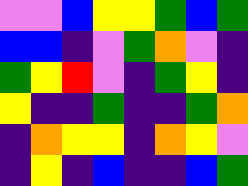[["violet", "violet", "blue", "yellow", "yellow", "green", "blue", "green"], ["blue", "blue", "indigo", "violet", "green", "orange", "violet", "indigo"], ["green", "yellow", "red", "violet", "indigo", "green", "yellow", "indigo"], ["yellow", "indigo", "indigo", "green", "indigo", "indigo", "green", "orange"], ["indigo", "orange", "yellow", "yellow", "indigo", "orange", "yellow", "violet"], ["indigo", "yellow", "indigo", "blue", "indigo", "indigo", "blue", "green"]]